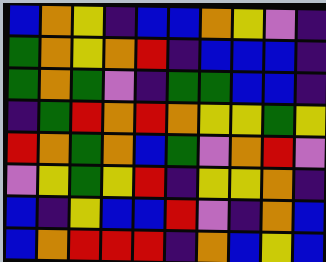[["blue", "orange", "yellow", "indigo", "blue", "blue", "orange", "yellow", "violet", "indigo"], ["green", "orange", "yellow", "orange", "red", "indigo", "blue", "blue", "blue", "indigo"], ["green", "orange", "green", "violet", "indigo", "green", "green", "blue", "blue", "indigo"], ["indigo", "green", "red", "orange", "red", "orange", "yellow", "yellow", "green", "yellow"], ["red", "orange", "green", "orange", "blue", "green", "violet", "orange", "red", "violet"], ["violet", "yellow", "green", "yellow", "red", "indigo", "yellow", "yellow", "orange", "indigo"], ["blue", "indigo", "yellow", "blue", "blue", "red", "violet", "indigo", "orange", "blue"], ["blue", "orange", "red", "red", "red", "indigo", "orange", "blue", "yellow", "blue"]]